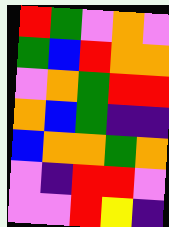[["red", "green", "violet", "orange", "violet"], ["green", "blue", "red", "orange", "orange"], ["violet", "orange", "green", "red", "red"], ["orange", "blue", "green", "indigo", "indigo"], ["blue", "orange", "orange", "green", "orange"], ["violet", "indigo", "red", "red", "violet"], ["violet", "violet", "red", "yellow", "indigo"]]